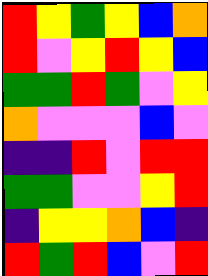[["red", "yellow", "green", "yellow", "blue", "orange"], ["red", "violet", "yellow", "red", "yellow", "blue"], ["green", "green", "red", "green", "violet", "yellow"], ["orange", "violet", "violet", "violet", "blue", "violet"], ["indigo", "indigo", "red", "violet", "red", "red"], ["green", "green", "violet", "violet", "yellow", "red"], ["indigo", "yellow", "yellow", "orange", "blue", "indigo"], ["red", "green", "red", "blue", "violet", "red"]]